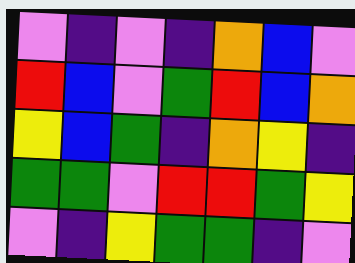[["violet", "indigo", "violet", "indigo", "orange", "blue", "violet"], ["red", "blue", "violet", "green", "red", "blue", "orange"], ["yellow", "blue", "green", "indigo", "orange", "yellow", "indigo"], ["green", "green", "violet", "red", "red", "green", "yellow"], ["violet", "indigo", "yellow", "green", "green", "indigo", "violet"]]